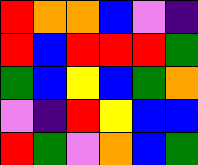[["red", "orange", "orange", "blue", "violet", "indigo"], ["red", "blue", "red", "red", "red", "green"], ["green", "blue", "yellow", "blue", "green", "orange"], ["violet", "indigo", "red", "yellow", "blue", "blue"], ["red", "green", "violet", "orange", "blue", "green"]]